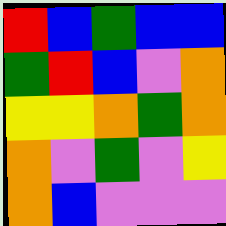[["red", "blue", "green", "blue", "blue"], ["green", "red", "blue", "violet", "orange"], ["yellow", "yellow", "orange", "green", "orange"], ["orange", "violet", "green", "violet", "yellow"], ["orange", "blue", "violet", "violet", "violet"]]